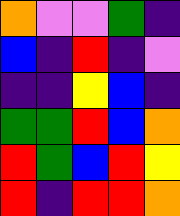[["orange", "violet", "violet", "green", "indigo"], ["blue", "indigo", "red", "indigo", "violet"], ["indigo", "indigo", "yellow", "blue", "indigo"], ["green", "green", "red", "blue", "orange"], ["red", "green", "blue", "red", "yellow"], ["red", "indigo", "red", "red", "orange"]]